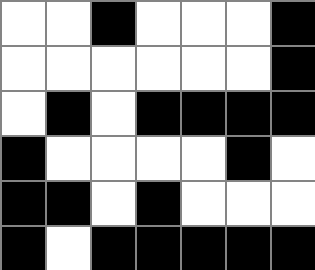[["white", "white", "black", "white", "white", "white", "black"], ["white", "white", "white", "white", "white", "white", "black"], ["white", "black", "white", "black", "black", "black", "black"], ["black", "white", "white", "white", "white", "black", "white"], ["black", "black", "white", "black", "white", "white", "white"], ["black", "white", "black", "black", "black", "black", "black"]]